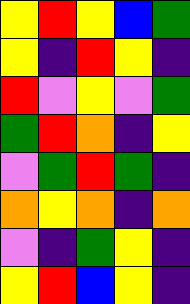[["yellow", "red", "yellow", "blue", "green"], ["yellow", "indigo", "red", "yellow", "indigo"], ["red", "violet", "yellow", "violet", "green"], ["green", "red", "orange", "indigo", "yellow"], ["violet", "green", "red", "green", "indigo"], ["orange", "yellow", "orange", "indigo", "orange"], ["violet", "indigo", "green", "yellow", "indigo"], ["yellow", "red", "blue", "yellow", "indigo"]]